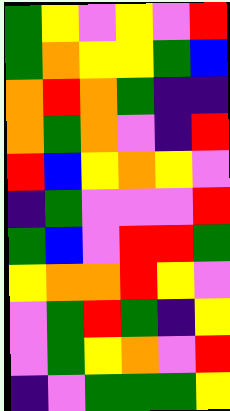[["green", "yellow", "violet", "yellow", "violet", "red"], ["green", "orange", "yellow", "yellow", "green", "blue"], ["orange", "red", "orange", "green", "indigo", "indigo"], ["orange", "green", "orange", "violet", "indigo", "red"], ["red", "blue", "yellow", "orange", "yellow", "violet"], ["indigo", "green", "violet", "violet", "violet", "red"], ["green", "blue", "violet", "red", "red", "green"], ["yellow", "orange", "orange", "red", "yellow", "violet"], ["violet", "green", "red", "green", "indigo", "yellow"], ["violet", "green", "yellow", "orange", "violet", "red"], ["indigo", "violet", "green", "green", "green", "yellow"]]